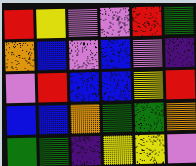[["red", "yellow", "violet", "violet", "red", "green"], ["orange", "blue", "violet", "blue", "violet", "indigo"], ["violet", "red", "blue", "blue", "yellow", "red"], ["blue", "blue", "orange", "green", "green", "orange"], ["green", "green", "indigo", "yellow", "yellow", "violet"]]